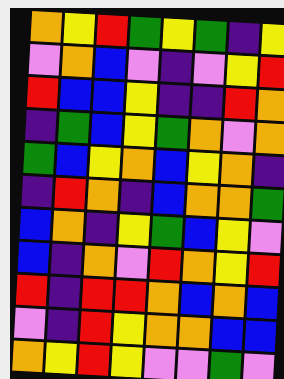[["orange", "yellow", "red", "green", "yellow", "green", "indigo", "yellow"], ["violet", "orange", "blue", "violet", "indigo", "violet", "yellow", "red"], ["red", "blue", "blue", "yellow", "indigo", "indigo", "red", "orange"], ["indigo", "green", "blue", "yellow", "green", "orange", "violet", "orange"], ["green", "blue", "yellow", "orange", "blue", "yellow", "orange", "indigo"], ["indigo", "red", "orange", "indigo", "blue", "orange", "orange", "green"], ["blue", "orange", "indigo", "yellow", "green", "blue", "yellow", "violet"], ["blue", "indigo", "orange", "violet", "red", "orange", "yellow", "red"], ["red", "indigo", "red", "red", "orange", "blue", "orange", "blue"], ["violet", "indigo", "red", "yellow", "orange", "orange", "blue", "blue"], ["orange", "yellow", "red", "yellow", "violet", "violet", "green", "violet"]]